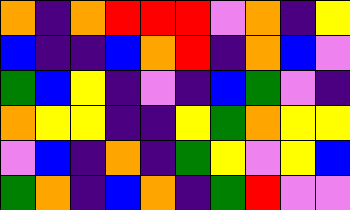[["orange", "indigo", "orange", "red", "red", "red", "violet", "orange", "indigo", "yellow"], ["blue", "indigo", "indigo", "blue", "orange", "red", "indigo", "orange", "blue", "violet"], ["green", "blue", "yellow", "indigo", "violet", "indigo", "blue", "green", "violet", "indigo"], ["orange", "yellow", "yellow", "indigo", "indigo", "yellow", "green", "orange", "yellow", "yellow"], ["violet", "blue", "indigo", "orange", "indigo", "green", "yellow", "violet", "yellow", "blue"], ["green", "orange", "indigo", "blue", "orange", "indigo", "green", "red", "violet", "violet"]]